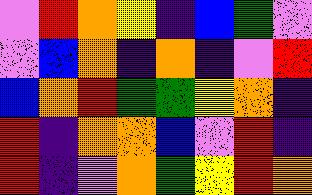[["violet", "red", "orange", "yellow", "indigo", "blue", "green", "violet"], ["violet", "blue", "orange", "indigo", "orange", "indigo", "violet", "red"], ["blue", "orange", "red", "green", "green", "yellow", "orange", "indigo"], ["red", "indigo", "orange", "orange", "blue", "violet", "red", "indigo"], ["red", "indigo", "violet", "orange", "green", "yellow", "red", "orange"]]